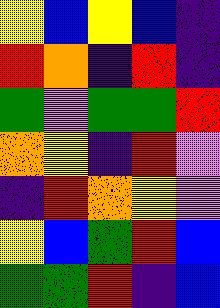[["yellow", "blue", "yellow", "blue", "indigo"], ["red", "orange", "indigo", "red", "indigo"], ["green", "violet", "green", "green", "red"], ["orange", "yellow", "indigo", "red", "violet"], ["indigo", "red", "orange", "yellow", "violet"], ["yellow", "blue", "green", "red", "blue"], ["green", "green", "red", "indigo", "blue"]]